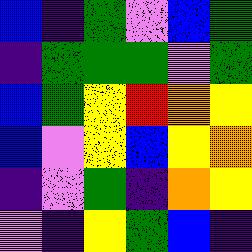[["blue", "indigo", "green", "violet", "blue", "green"], ["indigo", "green", "green", "green", "violet", "green"], ["blue", "green", "yellow", "red", "orange", "yellow"], ["blue", "violet", "yellow", "blue", "yellow", "orange"], ["indigo", "violet", "green", "indigo", "orange", "yellow"], ["violet", "indigo", "yellow", "green", "blue", "indigo"]]